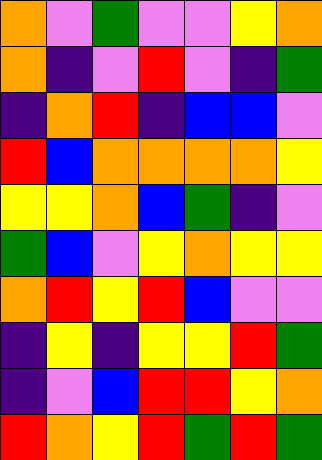[["orange", "violet", "green", "violet", "violet", "yellow", "orange"], ["orange", "indigo", "violet", "red", "violet", "indigo", "green"], ["indigo", "orange", "red", "indigo", "blue", "blue", "violet"], ["red", "blue", "orange", "orange", "orange", "orange", "yellow"], ["yellow", "yellow", "orange", "blue", "green", "indigo", "violet"], ["green", "blue", "violet", "yellow", "orange", "yellow", "yellow"], ["orange", "red", "yellow", "red", "blue", "violet", "violet"], ["indigo", "yellow", "indigo", "yellow", "yellow", "red", "green"], ["indigo", "violet", "blue", "red", "red", "yellow", "orange"], ["red", "orange", "yellow", "red", "green", "red", "green"]]